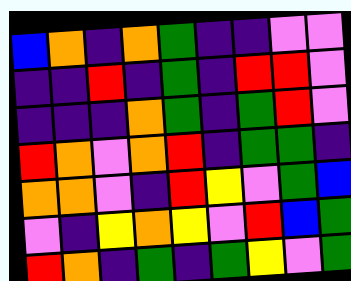[["blue", "orange", "indigo", "orange", "green", "indigo", "indigo", "violet", "violet"], ["indigo", "indigo", "red", "indigo", "green", "indigo", "red", "red", "violet"], ["indigo", "indigo", "indigo", "orange", "green", "indigo", "green", "red", "violet"], ["red", "orange", "violet", "orange", "red", "indigo", "green", "green", "indigo"], ["orange", "orange", "violet", "indigo", "red", "yellow", "violet", "green", "blue"], ["violet", "indigo", "yellow", "orange", "yellow", "violet", "red", "blue", "green"], ["red", "orange", "indigo", "green", "indigo", "green", "yellow", "violet", "green"]]